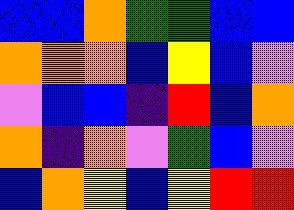[["blue", "blue", "orange", "green", "green", "blue", "blue"], ["orange", "orange", "orange", "blue", "yellow", "blue", "violet"], ["violet", "blue", "blue", "indigo", "red", "blue", "orange"], ["orange", "indigo", "orange", "violet", "green", "blue", "violet"], ["blue", "orange", "yellow", "blue", "yellow", "red", "red"]]